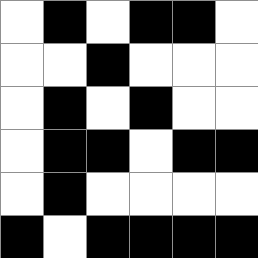[["white", "black", "white", "black", "black", "white"], ["white", "white", "black", "white", "white", "white"], ["white", "black", "white", "black", "white", "white"], ["white", "black", "black", "white", "black", "black"], ["white", "black", "white", "white", "white", "white"], ["black", "white", "black", "black", "black", "black"]]